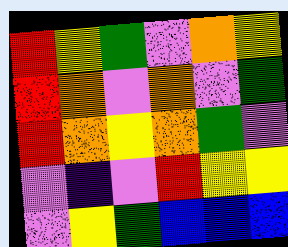[["red", "yellow", "green", "violet", "orange", "yellow"], ["red", "orange", "violet", "orange", "violet", "green"], ["red", "orange", "yellow", "orange", "green", "violet"], ["violet", "indigo", "violet", "red", "yellow", "yellow"], ["violet", "yellow", "green", "blue", "blue", "blue"]]